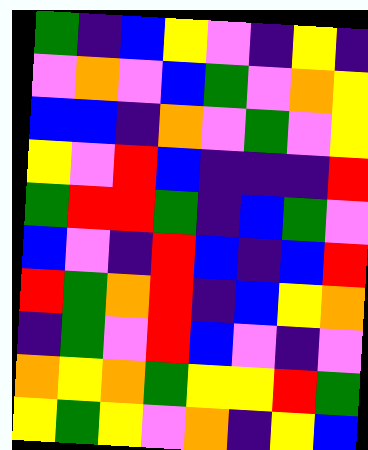[["green", "indigo", "blue", "yellow", "violet", "indigo", "yellow", "indigo"], ["violet", "orange", "violet", "blue", "green", "violet", "orange", "yellow"], ["blue", "blue", "indigo", "orange", "violet", "green", "violet", "yellow"], ["yellow", "violet", "red", "blue", "indigo", "indigo", "indigo", "red"], ["green", "red", "red", "green", "indigo", "blue", "green", "violet"], ["blue", "violet", "indigo", "red", "blue", "indigo", "blue", "red"], ["red", "green", "orange", "red", "indigo", "blue", "yellow", "orange"], ["indigo", "green", "violet", "red", "blue", "violet", "indigo", "violet"], ["orange", "yellow", "orange", "green", "yellow", "yellow", "red", "green"], ["yellow", "green", "yellow", "violet", "orange", "indigo", "yellow", "blue"]]